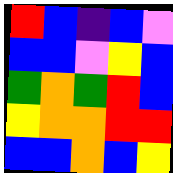[["red", "blue", "indigo", "blue", "violet"], ["blue", "blue", "violet", "yellow", "blue"], ["green", "orange", "green", "red", "blue"], ["yellow", "orange", "orange", "red", "red"], ["blue", "blue", "orange", "blue", "yellow"]]